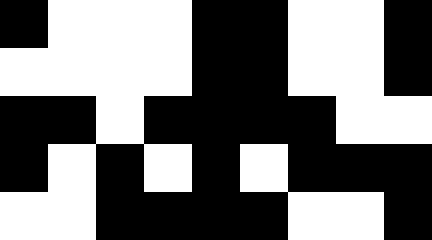[["black", "white", "white", "white", "black", "black", "white", "white", "black"], ["white", "white", "white", "white", "black", "black", "white", "white", "black"], ["black", "black", "white", "black", "black", "black", "black", "white", "white"], ["black", "white", "black", "white", "black", "white", "black", "black", "black"], ["white", "white", "black", "black", "black", "black", "white", "white", "black"]]